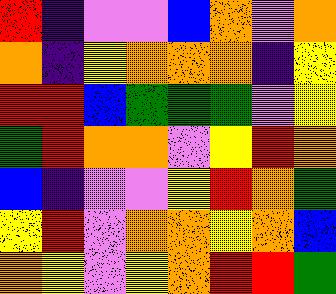[["red", "indigo", "violet", "violet", "blue", "orange", "violet", "orange"], ["orange", "indigo", "yellow", "orange", "orange", "orange", "indigo", "yellow"], ["red", "red", "blue", "green", "green", "green", "violet", "yellow"], ["green", "red", "orange", "orange", "violet", "yellow", "red", "orange"], ["blue", "indigo", "violet", "violet", "yellow", "red", "orange", "green"], ["yellow", "red", "violet", "orange", "orange", "yellow", "orange", "blue"], ["orange", "yellow", "violet", "yellow", "orange", "red", "red", "green"]]